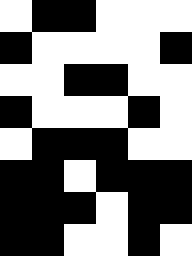[["white", "black", "black", "white", "white", "white"], ["black", "white", "white", "white", "white", "black"], ["white", "white", "black", "black", "white", "white"], ["black", "white", "white", "white", "black", "white"], ["white", "black", "black", "black", "white", "white"], ["black", "black", "white", "black", "black", "black"], ["black", "black", "black", "white", "black", "black"], ["black", "black", "white", "white", "black", "white"]]